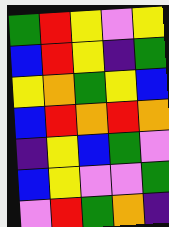[["green", "red", "yellow", "violet", "yellow"], ["blue", "red", "yellow", "indigo", "green"], ["yellow", "orange", "green", "yellow", "blue"], ["blue", "red", "orange", "red", "orange"], ["indigo", "yellow", "blue", "green", "violet"], ["blue", "yellow", "violet", "violet", "green"], ["violet", "red", "green", "orange", "indigo"]]